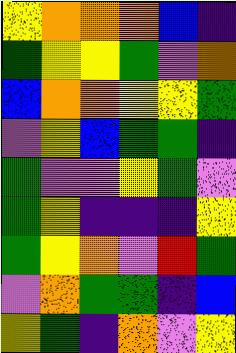[["yellow", "orange", "orange", "orange", "blue", "indigo"], ["green", "yellow", "yellow", "green", "violet", "orange"], ["blue", "orange", "orange", "yellow", "yellow", "green"], ["violet", "yellow", "blue", "green", "green", "indigo"], ["green", "violet", "violet", "yellow", "green", "violet"], ["green", "yellow", "indigo", "indigo", "indigo", "yellow"], ["green", "yellow", "orange", "violet", "red", "green"], ["violet", "orange", "green", "green", "indigo", "blue"], ["yellow", "green", "indigo", "orange", "violet", "yellow"]]